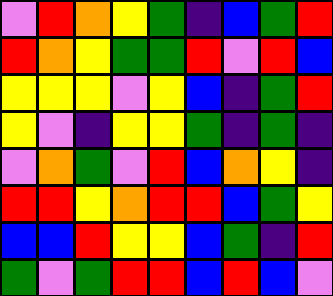[["violet", "red", "orange", "yellow", "green", "indigo", "blue", "green", "red"], ["red", "orange", "yellow", "green", "green", "red", "violet", "red", "blue"], ["yellow", "yellow", "yellow", "violet", "yellow", "blue", "indigo", "green", "red"], ["yellow", "violet", "indigo", "yellow", "yellow", "green", "indigo", "green", "indigo"], ["violet", "orange", "green", "violet", "red", "blue", "orange", "yellow", "indigo"], ["red", "red", "yellow", "orange", "red", "red", "blue", "green", "yellow"], ["blue", "blue", "red", "yellow", "yellow", "blue", "green", "indigo", "red"], ["green", "violet", "green", "red", "red", "blue", "red", "blue", "violet"]]